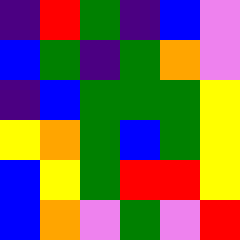[["indigo", "red", "green", "indigo", "blue", "violet"], ["blue", "green", "indigo", "green", "orange", "violet"], ["indigo", "blue", "green", "green", "green", "yellow"], ["yellow", "orange", "green", "blue", "green", "yellow"], ["blue", "yellow", "green", "red", "red", "yellow"], ["blue", "orange", "violet", "green", "violet", "red"]]